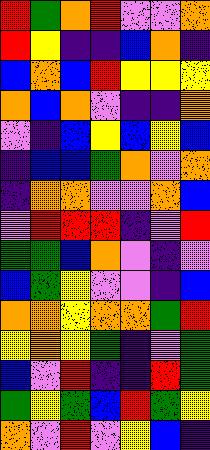[["red", "green", "orange", "red", "violet", "violet", "orange"], ["red", "yellow", "indigo", "indigo", "blue", "orange", "indigo"], ["blue", "orange", "blue", "red", "yellow", "yellow", "yellow"], ["orange", "blue", "orange", "violet", "indigo", "indigo", "orange"], ["violet", "indigo", "blue", "yellow", "blue", "yellow", "blue"], ["indigo", "blue", "blue", "green", "orange", "violet", "orange"], ["indigo", "orange", "orange", "violet", "violet", "orange", "blue"], ["violet", "red", "red", "red", "indigo", "violet", "red"], ["green", "green", "blue", "orange", "violet", "indigo", "violet"], ["blue", "green", "yellow", "violet", "violet", "indigo", "blue"], ["orange", "orange", "yellow", "orange", "orange", "green", "red"], ["yellow", "orange", "yellow", "green", "indigo", "violet", "green"], ["blue", "violet", "red", "indigo", "indigo", "red", "green"], ["green", "yellow", "green", "blue", "red", "green", "yellow"], ["orange", "violet", "red", "violet", "yellow", "blue", "indigo"]]